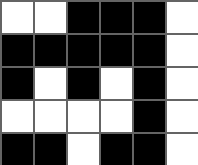[["white", "white", "black", "black", "black", "white"], ["black", "black", "black", "black", "black", "white"], ["black", "white", "black", "white", "black", "white"], ["white", "white", "white", "white", "black", "white"], ["black", "black", "white", "black", "black", "white"]]